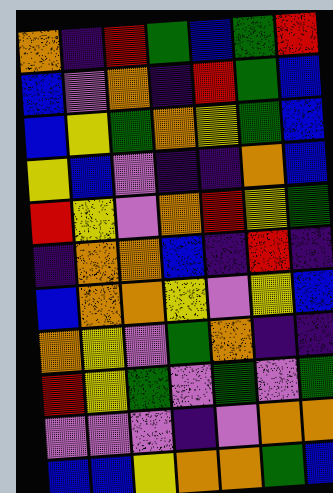[["orange", "indigo", "red", "green", "blue", "green", "red"], ["blue", "violet", "orange", "indigo", "red", "green", "blue"], ["blue", "yellow", "green", "orange", "yellow", "green", "blue"], ["yellow", "blue", "violet", "indigo", "indigo", "orange", "blue"], ["red", "yellow", "violet", "orange", "red", "yellow", "green"], ["indigo", "orange", "orange", "blue", "indigo", "red", "indigo"], ["blue", "orange", "orange", "yellow", "violet", "yellow", "blue"], ["orange", "yellow", "violet", "green", "orange", "indigo", "indigo"], ["red", "yellow", "green", "violet", "green", "violet", "green"], ["violet", "violet", "violet", "indigo", "violet", "orange", "orange"], ["blue", "blue", "yellow", "orange", "orange", "green", "blue"]]